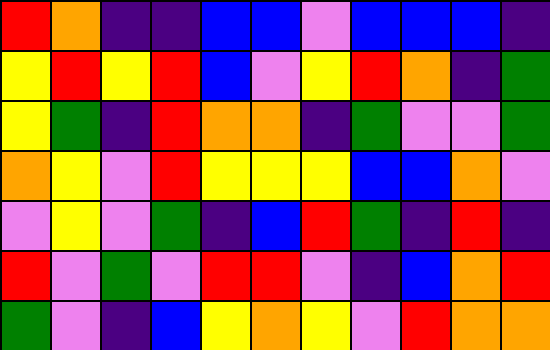[["red", "orange", "indigo", "indigo", "blue", "blue", "violet", "blue", "blue", "blue", "indigo"], ["yellow", "red", "yellow", "red", "blue", "violet", "yellow", "red", "orange", "indigo", "green"], ["yellow", "green", "indigo", "red", "orange", "orange", "indigo", "green", "violet", "violet", "green"], ["orange", "yellow", "violet", "red", "yellow", "yellow", "yellow", "blue", "blue", "orange", "violet"], ["violet", "yellow", "violet", "green", "indigo", "blue", "red", "green", "indigo", "red", "indigo"], ["red", "violet", "green", "violet", "red", "red", "violet", "indigo", "blue", "orange", "red"], ["green", "violet", "indigo", "blue", "yellow", "orange", "yellow", "violet", "red", "orange", "orange"]]